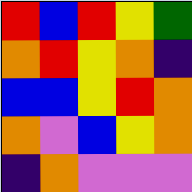[["red", "blue", "red", "yellow", "green"], ["orange", "red", "yellow", "orange", "indigo"], ["blue", "blue", "yellow", "red", "orange"], ["orange", "violet", "blue", "yellow", "orange"], ["indigo", "orange", "violet", "violet", "violet"]]